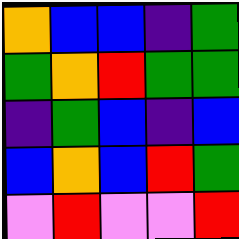[["orange", "blue", "blue", "indigo", "green"], ["green", "orange", "red", "green", "green"], ["indigo", "green", "blue", "indigo", "blue"], ["blue", "orange", "blue", "red", "green"], ["violet", "red", "violet", "violet", "red"]]